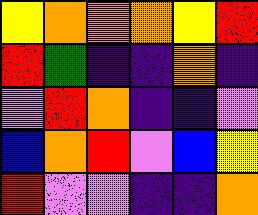[["yellow", "orange", "orange", "orange", "yellow", "red"], ["red", "green", "indigo", "indigo", "orange", "indigo"], ["violet", "red", "orange", "indigo", "indigo", "violet"], ["blue", "orange", "red", "violet", "blue", "yellow"], ["red", "violet", "violet", "indigo", "indigo", "orange"]]